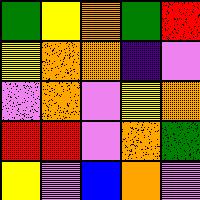[["green", "yellow", "orange", "green", "red"], ["yellow", "orange", "orange", "indigo", "violet"], ["violet", "orange", "violet", "yellow", "orange"], ["red", "red", "violet", "orange", "green"], ["yellow", "violet", "blue", "orange", "violet"]]